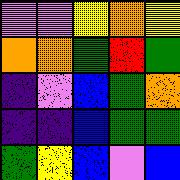[["violet", "violet", "yellow", "orange", "yellow"], ["orange", "orange", "green", "red", "green"], ["indigo", "violet", "blue", "green", "orange"], ["indigo", "indigo", "blue", "green", "green"], ["green", "yellow", "blue", "violet", "blue"]]